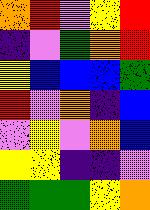[["orange", "red", "violet", "yellow", "red"], ["indigo", "violet", "green", "orange", "red"], ["yellow", "blue", "blue", "blue", "green"], ["red", "violet", "orange", "indigo", "blue"], ["violet", "yellow", "violet", "orange", "blue"], ["yellow", "yellow", "indigo", "indigo", "violet"], ["green", "green", "green", "yellow", "orange"]]